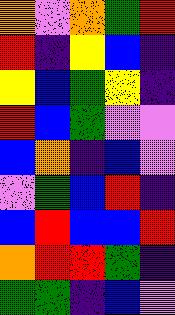[["orange", "violet", "orange", "green", "red"], ["red", "indigo", "yellow", "blue", "indigo"], ["yellow", "blue", "green", "yellow", "indigo"], ["red", "blue", "green", "violet", "violet"], ["blue", "orange", "indigo", "blue", "violet"], ["violet", "green", "blue", "red", "indigo"], ["blue", "red", "blue", "blue", "red"], ["orange", "red", "red", "green", "indigo"], ["green", "green", "indigo", "blue", "violet"]]